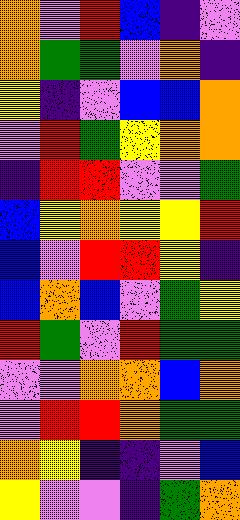[["orange", "violet", "red", "blue", "indigo", "violet"], ["orange", "green", "green", "violet", "orange", "indigo"], ["yellow", "indigo", "violet", "blue", "blue", "orange"], ["violet", "red", "green", "yellow", "orange", "orange"], ["indigo", "red", "red", "violet", "violet", "green"], ["blue", "yellow", "orange", "yellow", "yellow", "red"], ["blue", "violet", "red", "red", "yellow", "indigo"], ["blue", "orange", "blue", "violet", "green", "yellow"], ["red", "green", "violet", "red", "green", "green"], ["violet", "violet", "orange", "orange", "blue", "orange"], ["violet", "red", "red", "orange", "green", "green"], ["orange", "yellow", "indigo", "indigo", "violet", "blue"], ["yellow", "violet", "violet", "indigo", "green", "orange"]]